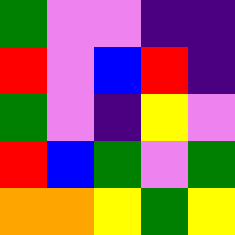[["green", "violet", "violet", "indigo", "indigo"], ["red", "violet", "blue", "red", "indigo"], ["green", "violet", "indigo", "yellow", "violet"], ["red", "blue", "green", "violet", "green"], ["orange", "orange", "yellow", "green", "yellow"]]